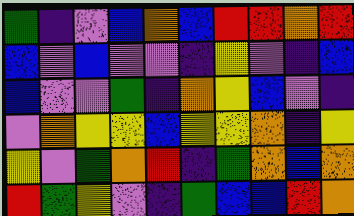[["green", "indigo", "violet", "blue", "orange", "blue", "red", "red", "orange", "red"], ["blue", "violet", "blue", "violet", "violet", "indigo", "yellow", "violet", "indigo", "blue"], ["blue", "violet", "violet", "green", "indigo", "orange", "yellow", "blue", "violet", "indigo"], ["violet", "orange", "yellow", "yellow", "blue", "yellow", "yellow", "orange", "indigo", "yellow"], ["yellow", "violet", "green", "orange", "red", "indigo", "green", "orange", "blue", "orange"], ["red", "green", "yellow", "violet", "indigo", "green", "blue", "blue", "red", "orange"]]